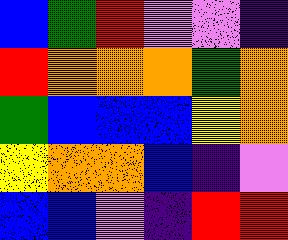[["blue", "green", "red", "violet", "violet", "indigo"], ["red", "orange", "orange", "orange", "green", "orange"], ["green", "blue", "blue", "blue", "yellow", "orange"], ["yellow", "orange", "orange", "blue", "indigo", "violet"], ["blue", "blue", "violet", "indigo", "red", "red"]]